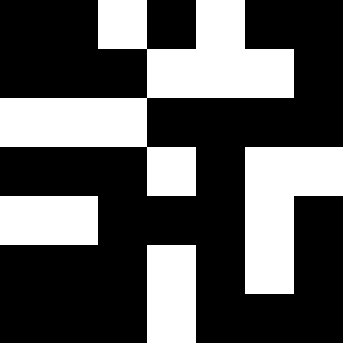[["black", "black", "white", "black", "white", "black", "black"], ["black", "black", "black", "white", "white", "white", "black"], ["white", "white", "white", "black", "black", "black", "black"], ["black", "black", "black", "white", "black", "white", "white"], ["white", "white", "black", "black", "black", "white", "black"], ["black", "black", "black", "white", "black", "white", "black"], ["black", "black", "black", "white", "black", "black", "black"]]